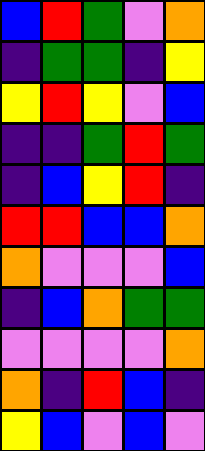[["blue", "red", "green", "violet", "orange"], ["indigo", "green", "green", "indigo", "yellow"], ["yellow", "red", "yellow", "violet", "blue"], ["indigo", "indigo", "green", "red", "green"], ["indigo", "blue", "yellow", "red", "indigo"], ["red", "red", "blue", "blue", "orange"], ["orange", "violet", "violet", "violet", "blue"], ["indigo", "blue", "orange", "green", "green"], ["violet", "violet", "violet", "violet", "orange"], ["orange", "indigo", "red", "blue", "indigo"], ["yellow", "blue", "violet", "blue", "violet"]]